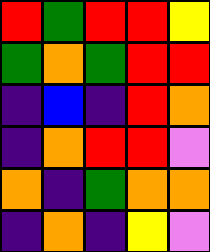[["red", "green", "red", "red", "yellow"], ["green", "orange", "green", "red", "red"], ["indigo", "blue", "indigo", "red", "orange"], ["indigo", "orange", "red", "red", "violet"], ["orange", "indigo", "green", "orange", "orange"], ["indigo", "orange", "indigo", "yellow", "violet"]]